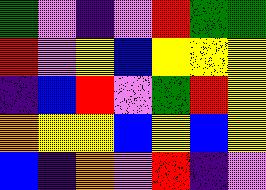[["green", "violet", "indigo", "violet", "red", "green", "green"], ["red", "violet", "yellow", "blue", "yellow", "yellow", "yellow"], ["indigo", "blue", "red", "violet", "green", "red", "yellow"], ["orange", "yellow", "yellow", "blue", "yellow", "blue", "yellow"], ["blue", "indigo", "orange", "violet", "red", "indigo", "violet"]]